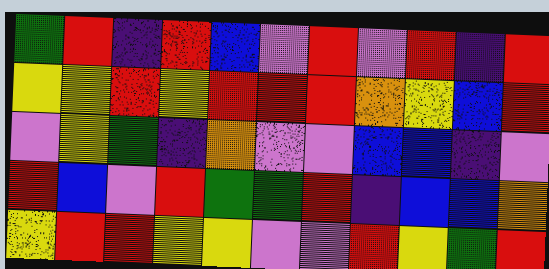[["green", "red", "indigo", "red", "blue", "violet", "red", "violet", "red", "indigo", "red"], ["yellow", "yellow", "red", "yellow", "red", "red", "red", "orange", "yellow", "blue", "red"], ["violet", "yellow", "green", "indigo", "orange", "violet", "violet", "blue", "blue", "indigo", "violet"], ["red", "blue", "violet", "red", "green", "green", "red", "indigo", "blue", "blue", "orange"], ["yellow", "red", "red", "yellow", "yellow", "violet", "violet", "red", "yellow", "green", "red"]]